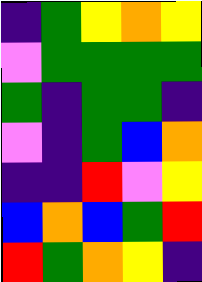[["indigo", "green", "yellow", "orange", "yellow"], ["violet", "green", "green", "green", "green"], ["green", "indigo", "green", "green", "indigo"], ["violet", "indigo", "green", "blue", "orange"], ["indigo", "indigo", "red", "violet", "yellow"], ["blue", "orange", "blue", "green", "red"], ["red", "green", "orange", "yellow", "indigo"]]